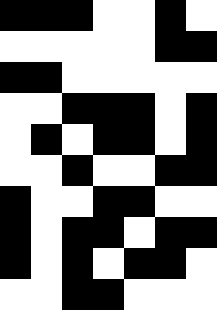[["black", "black", "black", "white", "white", "black", "white"], ["white", "white", "white", "white", "white", "black", "black"], ["black", "black", "white", "white", "white", "white", "white"], ["white", "white", "black", "black", "black", "white", "black"], ["white", "black", "white", "black", "black", "white", "black"], ["white", "white", "black", "white", "white", "black", "black"], ["black", "white", "white", "black", "black", "white", "white"], ["black", "white", "black", "black", "white", "black", "black"], ["black", "white", "black", "white", "black", "black", "white"], ["white", "white", "black", "black", "white", "white", "white"]]